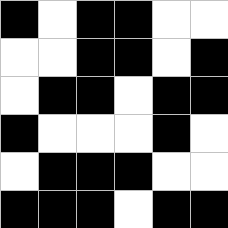[["black", "white", "black", "black", "white", "white"], ["white", "white", "black", "black", "white", "black"], ["white", "black", "black", "white", "black", "black"], ["black", "white", "white", "white", "black", "white"], ["white", "black", "black", "black", "white", "white"], ["black", "black", "black", "white", "black", "black"]]